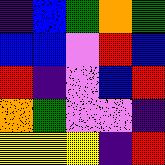[["indigo", "blue", "green", "orange", "green"], ["blue", "blue", "violet", "red", "blue"], ["red", "indigo", "violet", "blue", "red"], ["orange", "green", "violet", "violet", "indigo"], ["yellow", "yellow", "yellow", "indigo", "red"]]